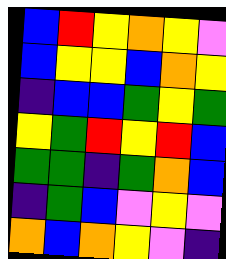[["blue", "red", "yellow", "orange", "yellow", "violet"], ["blue", "yellow", "yellow", "blue", "orange", "yellow"], ["indigo", "blue", "blue", "green", "yellow", "green"], ["yellow", "green", "red", "yellow", "red", "blue"], ["green", "green", "indigo", "green", "orange", "blue"], ["indigo", "green", "blue", "violet", "yellow", "violet"], ["orange", "blue", "orange", "yellow", "violet", "indigo"]]